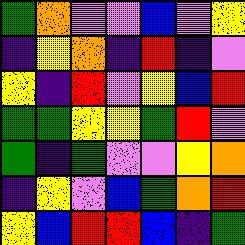[["green", "orange", "violet", "violet", "blue", "violet", "yellow"], ["indigo", "yellow", "orange", "indigo", "red", "indigo", "violet"], ["yellow", "indigo", "red", "violet", "yellow", "blue", "red"], ["green", "green", "yellow", "yellow", "green", "red", "violet"], ["green", "indigo", "green", "violet", "violet", "yellow", "orange"], ["indigo", "yellow", "violet", "blue", "green", "orange", "red"], ["yellow", "blue", "red", "red", "blue", "indigo", "green"]]